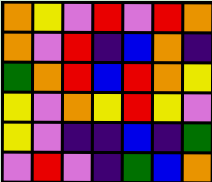[["orange", "yellow", "violet", "red", "violet", "red", "orange"], ["orange", "violet", "red", "indigo", "blue", "orange", "indigo"], ["green", "orange", "red", "blue", "red", "orange", "yellow"], ["yellow", "violet", "orange", "yellow", "red", "yellow", "violet"], ["yellow", "violet", "indigo", "indigo", "blue", "indigo", "green"], ["violet", "red", "violet", "indigo", "green", "blue", "orange"]]